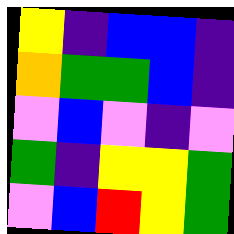[["yellow", "indigo", "blue", "blue", "indigo"], ["orange", "green", "green", "blue", "indigo"], ["violet", "blue", "violet", "indigo", "violet"], ["green", "indigo", "yellow", "yellow", "green"], ["violet", "blue", "red", "yellow", "green"]]